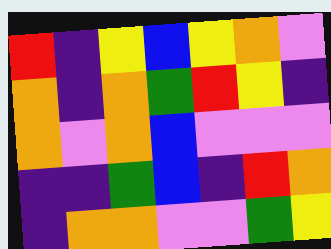[["red", "indigo", "yellow", "blue", "yellow", "orange", "violet"], ["orange", "indigo", "orange", "green", "red", "yellow", "indigo"], ["orange", "violet", "orange", "blue", "violet", "violet", "violet"], ["indigo", "indigo", "green", "blue", "indigo", "red", "orange"], ["indigo", "orange", "orange", "violet", "violet", "green", "yellow"]]